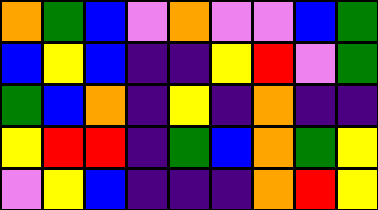[["orange", "green", "blue", "violet", "orange", "violet", "violet", "blue", "green"], ["blue", "yellow", "blue", "indigo", "indigo", "yellow", "red", "violet", "green"], ["green", "blue", "orange", "indigo", "yellow", "indigo", "orange", "indigo", "indigo"], ["yellow", "red", "red", "indigo", "green", "blue", "orange", "green", "yellow"], ["violet", "yellow", "blue", "indigo", "indigo", "indigo", "orange", "red", "yellow"]]